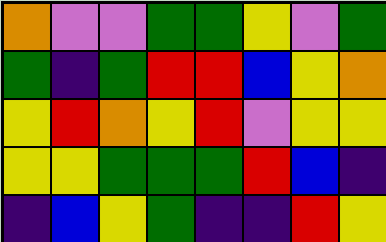[["orange", "violet", "violet", "green", "green", "yellow", "violet", "green"], ["green", "indigo", "green", "red", "red", "blue", "yellow", "orange"], ["yellow", "red", "orange", "yellow", "red", "violet", "yellow", "yellow"], ["yellow", "yellow", "green", "green", "green", "red", "blue", "indigo"], ["indigo", "blue", "yellow", "green", "indigo", "indigo", "red", "yellow"]]